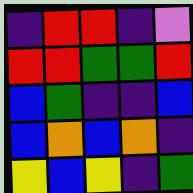[["indigo", "red", "red", "indigo", "violet"], ["red", "red", "green", "green", "red"], ["blue", "green", "indigo", "indigo", "blue"], ["blue", "orange", "blue", "orange", "indigo"], ["yellow", "blue", "yellow", "indigo", "green"]]